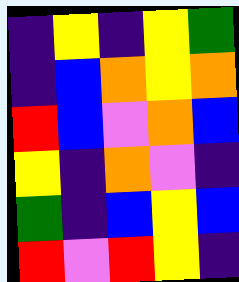[["indigo", "yellow", "indigo", "yellow", "green"], ["indigo", "blue", "orange", "yellow", "orange"], ["red", "blue", "violet", "orange", "blue"], ["yellow", "indigo", "orange", "violet", "indigo"], ["green", "indigo", "blue", "yellow", "blue"], ["red", "violet", "red", "yellow", "indigo"]]